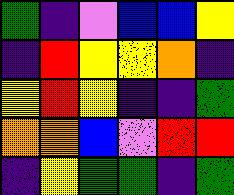[["green", "indigo", "violet", "blue", "blue", "yellow"], ["indigo", "red", "yellow", "yellow", "orange", "indigo"], ["yellow", "red", "yellow", "indigo", "indigo", "green"], ["orange", "orange", "blue", "violet", "red", "red"], ["indigo", "yellow", "green", "green", "indigo", "green"]]